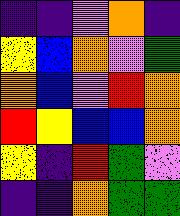[["indigo", "indigo", "violet", "orange", "indigo"], ["yellow", "blue", "orange", "violet", "green"], ["orange", "blue", "violet", "red", "orange"], ["red", "yellow", "blue", "blue", "orange"], ["yellow", "indigo", "red", "green", "violet"], ["indigo", "indigo", "orange", "green", "green"]]